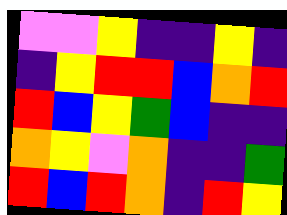[["violet", "violet", "yellow", "indigo", "indigo", "yellow", "indigo"], ["indigo", "yellow", "red", "red", "blue", "orange", "red"], ["red", "blue", "yellow", "green", "blue", "indigo", "indigo"], ["orange", "yellow", "violet", "orange", "indigo", "indigo", "green"], ["red", "blue", "red", "orange", "indigo", "red", "yellow"]]